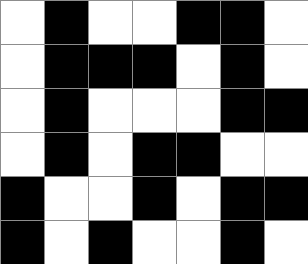[["white", "black", "white", "white", "black", "black", "white"], ["white", "black", "black", "black", "white", "black", "white"], ["white", "black", "white", "white", "white", "black", "black"], ["white", "black", "white", "black", "black", "white", "white"], ["black", "white", "white", "black", "white", "black", "black"], ["black", "white", "black", "white", "white", "black", "white"]]